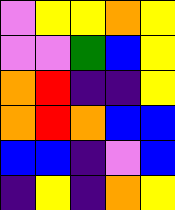[["violet", "yellow", "yellow", "orange", "yellow"], ["violet", "violet", "green", "blue", "yellow"], ["orange", "red", "indigo", "indigo", "yellow"], ["orange", "red", "orange", "blue", "blue"], ["blue", "blue", "indigo", "violet", "blue"], ["indigo", "yellow", "indigo", "orange", "yellow"]]